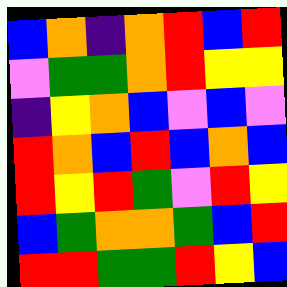[["blue", "orange", "indigo", "orange", "red", "blue", "red"], ["violet", "green", "green", "orange", "red", "yellow", "yellow"], ["indigo", "yellow", "orange", "blue", "violet", "blue", "violet"], ["red", "orange", "blue", "red", "blue", "orange", "blue"], ["red", "yellow", "red", "green", "violet", "red", "yellow"], ["blue", "green", "orange", "orange", "green", "blue", "red"], ["red", "red", "green", "green", "red", "yellow", "blue"]]